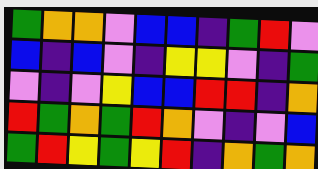[["green", "orange", "orange", "violet", "blue", "blue", "indigo", "green", "red", "violet"], ["blue", "indigo", "blue", "violet", "indigo", "yellow", "yellow", "violet", "indigo", "green"], ["violet", "indigo", "violet", "yellow", "blue", "blue", "red", "red", "indigo", "orange"], ["red", "green", "orange", "green", "red", "orange", "violet", "indigo", "violet", "blue"], ["green", "red", "yellow", "green", "yellow", "red", "indigo", "orange", "green", "orange"]]